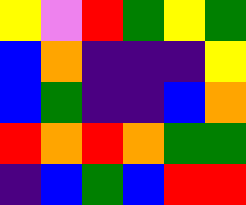[["yellow", "violet", "red", "green", "yellow", "green"], ["blue", "orange", "indigo", "indigo", "indigo", "yellow"], ["blue", "green", "indigo", "indigo", "blue", "orange"], ["red", "orange", "red", "orange", "green", "green"], ["indigo", "blue", "green", "blue", "red", "red"]]